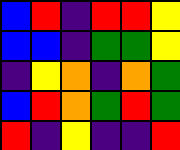[["blue", "red", "indigo", "red", "red", "yellow"], ["blue", "blue", "indigo", "green", "green", "yellow"], ["indigo", "yellow", "orange", "indigo", "orange", "green"], ["blue", "red", "orange", "green", "red", "green"], ["red", "indigo", "yellow", "indigo", "indigo", "red"]]